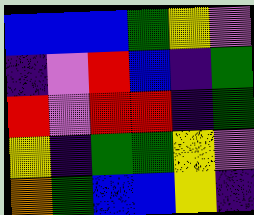[["blue", "blue", "blue", "green", "yellow", "violet"], ["indigo", "violet", "red", "blue", "indigo", "green"], ["red", "violet", "red", "red", "indigo", "green"], ["yellow", "indigo", "green", "green", "yellow", "violet"], ["orange", "green", "blue", "blue", "yellow", "indigo"]]